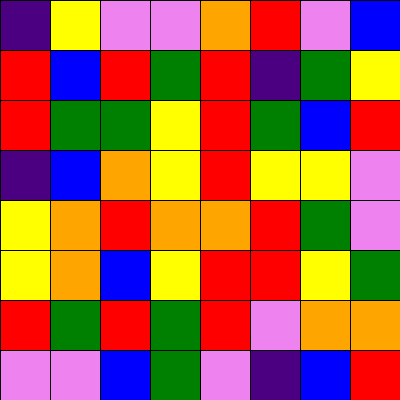[["indigo", "yellow", "violet", "violet", "orange", "red", "violet", "blue"], ["red", "blue", "red", "green", "red", "indigo", "green", "yellow"], ["red", "green", "green", "yellow", "red", "green", "blue", "red"], ["indigo", "blue", "orange", "yellow", "red", "yellow", "yellow", "violet"], ["yellow", "orange", "red", "orange", "orange", "red", "green", "violet"], ["yellow", "orange", "blue", "yellow", "red", "red", "yellow", "green"], ["red", "green", "red", "green", "red", "violet", "orange", "orange"], ["violet", "violet", "blue", "green", "violet", "indigo", "blue", "red"]]